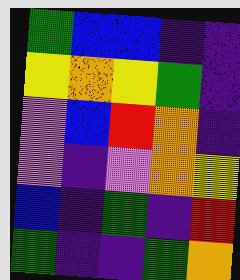[["green", "blue", "blue", "indigo", "indigo"], ["yellow", "orange", "yellow", "green", "indigo"], ["violet", "blue", "red", "orange", "indigo"], ["violet", "indigo", "violet", "orange", "yellow"], ["blue", "indigo", "green", "indigo", "red"], ["green", "indigo", "indigo", "green", "orange"]]